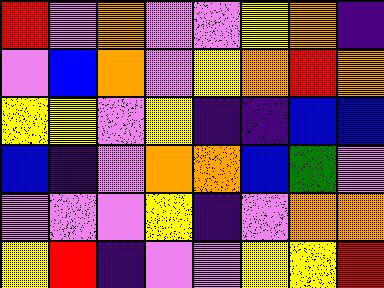[["red", "violet", "orange", "violet", "violet", "yellow", "orange", "indigo"], ["violet", "blue", "orange", "violet", "yellow", "orange", "red", "orange"], ["yellow", "yellow", "violet", "yellow", "indigo", "indigo", "blue", "blue"], ["blue", "indigo", "violet", "orange", "orange", "blue", "green", "violet"], ["violet", "violet", "violet", "yellow", "indigo", "violet", "orange", "orange"], ["yellow", "red", "indigo", "violet", "violet", "yellow", "yellow", "red"]]